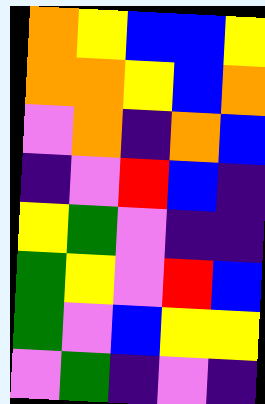[["orange", "yellow", "blue", "blue", "yellow"], ["orange", "orange", "yellow", "blue", "orange"], ["violet", "orange", "indigo", "orange", "blue"], ["indigo", "violet", "red", "blue", "indigo"], ["yellow", "green", "violet", "indigo", "indigo"], ["green", "yellow", "violet", "red", "blue"], ["green", "violet", "blue", "yellow", "yellow"], ["violet", "green", "indigo", "violet", "indigo"]]